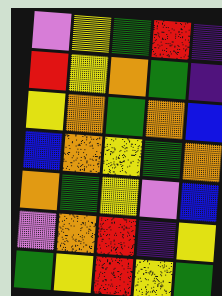[["violet", "yellow", "green", "red", "indigo"], ["red", "yellow", "orange", "green", "indigo"], ["yellow", "orange", "green", "orange", "blue"], ["blue", "orange", "yellow", "green", "orange"], ["orange", "green", "yellow", "violet", "blue"], ["violet", "orange", "red", "indigo", "yellow"], ["green", "yellow", "red", "yellow", "green"]]